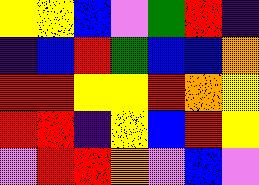[["yellow", "yellow", "blue", "violet", "green", "red", "indigo"], ["indigo", "blue", "red", "green", "blue", "blue", "orange"], ["red", "red", "yellow", "yellow", "red", "orange", "yellow"], ["red", "red", "indigo", "yellow", "blue", "red", "yellow"], ["violet", "red", "red", "orange", "violet", "blue", "violet"]]